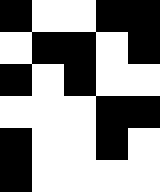[["black", "white", "white", "black", "black"], ["white", "black", "black", "white", "black"], ["black", "white", "black", "white", "white"], ["white", "white", "white", "black", "black"], ["black", "white", "white", "black", "white"], ["black", "white", "white", "white", "white"]]